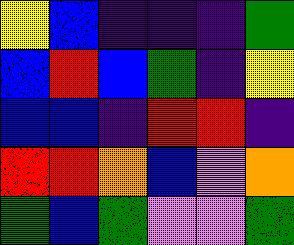[["yellow", "blue", "indigo", "indigo", "indigo", "green"], ["blue", "red", "blue", "green", "indigo", "yellow"], ["blue", "blue", "indigo", "red", "red", "indigo"], ["red", "red", "orange", "blue", "violet", "orange"], ["green", "blue", "green", "violet", "violet", "green"]]